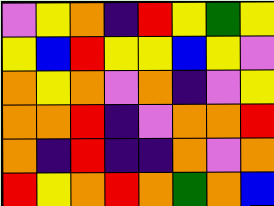[["violet", "yellow", "orange", "indigo", "red", "yellow", "green", "yellow"], ["yellow", "blue", "red", "yellow", "yellow", "blue", "yellow", "violet"], ["orange", "yellow", "orange", "violet", "orange", "indigo", "violet", "yellow"], ["orange", "orange", "red", "indigo", "violet", "orange", "orange", "red"], ["orange", "indigo", "red", "indigo", "indigo", "orange", "violet", "orange"], ["red", "yellow", "orange", "red", "orange", "green", "orange", "blue"]]